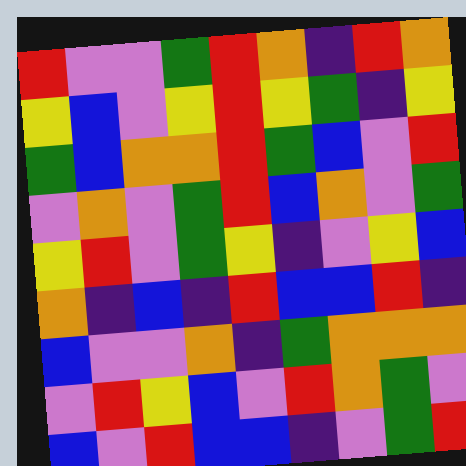[["red", "violet", "violet", "green", "red", "orange", "indigo", "red", "orange"], ["yellow", "blue", "violet", "yellow", "red", "yellow", "green", "indigo", "yellow"], ["green", "blue", "orange", "orange", "red", "green", "blue", "violet", "red"], ["violet", "orange", "violet", "green", "red", "blue", "orange", "violet", "green"], ["yellow", "red", "violet", "green", "yellow", "indigo", "violet", "yellow", "blue"], ["orange", "indigo", "blue", "indigo", "red", "blue", "blue", "red", "indigo"], ["blue", "violet", "violet", "orange", "indigo", "green", "orange", "orange", "orange"], ["violet", "red", "yellow", "blue", "violet", "red", "orange", "green", "violet"], ["blue", "violet", "red", "blue", "blue", "indigo", "violet", "green", "red"]]